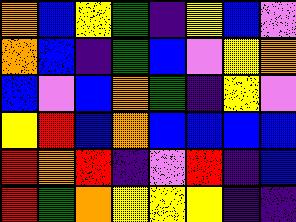[["orange", "blue", "yellow", "green", "indigo", "yellow", "blue", "violet"], ["orange", "blue", "indigo", "green", "blue", "violet", "yellow", "orange"], ["blue", "violet", "blue", "orange", "green", "indigo", "yellow", "violet"], ["yellow", "red", "blue", "orange", "blue", "blue", "blue", "blue"], ["red", "orange", "red", "indigo", "violet", "red", "indigo", "blue"], ["red", "green", "orange", "yellow", "yellow", "yellow", "indigo", "indigo"]]